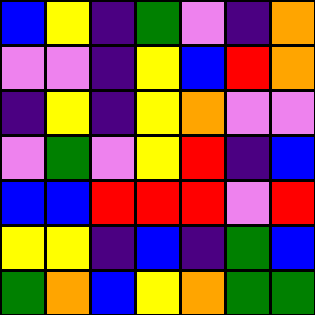[["blue", "yellow", "indigo", "green", "violet", "indigo", "orange"], ["violet", "violet", "indigo", "yellow", "blue", "red", "orange"], ["indigo", "yellow", "indigo", "yellow", "orange", "violet", "violet"], ["violet", "green", "violet", "yellow", "red", "indigo", "blue"], ["blue", "blue", "red", "red", "red", "violet", "red"], ["yellow", "yellow", "indigo", "blue", "indigo", "green", "blue"], ["green", "orange", "blue", "yellow", "orange", "green", "green"]]